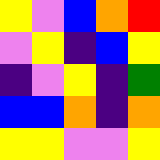[["yellow", "violet", "blue", "orange", "red"], ["violet", "yellow", "indigo", "blue", "yellow"], ["indigo", "violet", "yellow", "indigo", "green"], ["blue", "blue", "orange", "indigo", "orange"], ["yellow", "yellow", "violet", "violet", "yellow"]]